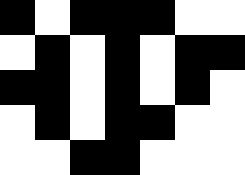[["black", "white", "black", "black", "black", "white", "white"], ["white", "black", "white", "black", "white", "black", "black"], ["black", "black", "white", "black", "white", "black", "white"], ["white", "black", "white", "black", "black", "white", "white"], ["white", "white", "black", "black", "white", "white", "white"]]